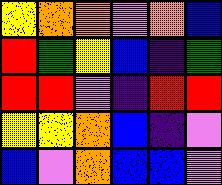[["yellow", "orange", "orange", "violet", "orange", "blue"], ["red", "green", "yellow", "blue", "indigo", "green"], ["red", "red", "violet", "indigo", "red", "red"], ["yellow", "yellow", "orange", "blue", "indigo", "violet"], ["blue", "violet", "orange", "blue", "blue", "violet"]]